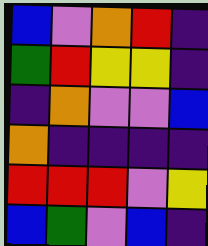[["blue", "violet", "orange", "red", "indigo"], ["green", "red", "yellow", "yellow", "indigo"], ["indigo", "orange", "violet", "violet", "blue"], ["orange", "indigo", "indigo", "indigo", "indigo"], ["red", "red", "red", "violet", "yellow"], ["blue", "green", "violet", "blue", "indigo"]]